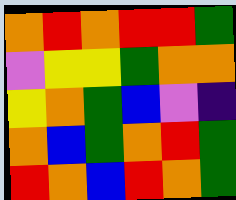[["orange", "red", "orange", "red", "red", "green"], ["violet", "yellow", "yellow", "green", "orange", "orange"], ["yellow", "orange", "green", "blue", "violet", "indigo"], ["orange", "blue", "green", "orange", "red", "green"], ["red", "orange", "blue", "red", "orange", "green"]]